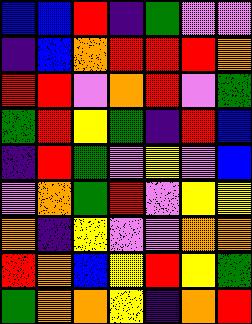[["blue", "blue", "red", "indigo", "green", "violet", "violet"], ["indigo", "blue", "orange", "red", "red", "red", "orange"], ["red", "red", "violet", "orange", "red", "violet", "green"], ["green", "red", "yellow", "green", "indigo", "red", "blue"], ["indigo", "red", "green", "violet", "yellow", "violet", "blue"], ["violet", "orange", "green", "red", "violet", "yellow", "yellow"], ["orange", "indigo", "yellow", "violet", "violet", "orange", "orange"], ["red", "orange", "blue", "yellow", "red", "yellow", "green"], ["green", "orange", "orange", "yellow", "indigo", "orange", "red"]]